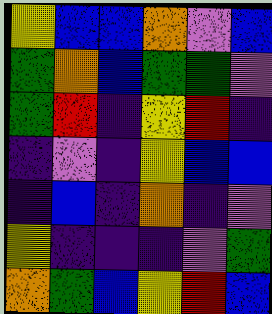[["yellow", "blue", "blue", "orange", "violet", "blue"], ["green", "orange", "blue", "green", "green", "violet"], ["green", "red", "indigo", "yellow", "red", "indigo"], ["indigo", "violet", "indigo", "yellow", "blue", "blue"], ["indigo", "blue", "indigo", "orange", "indigo", "violet"], ["yellow", "indigo", "indigo", "indigo", "violet", "green"], ["orange", "green", "blue", "yellow", "red", "blue"]]